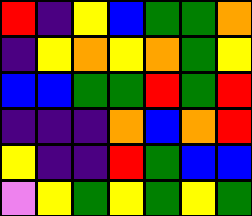[["red", "indigo", "yellow", "blue", "green", "green", "orange"], ["indigo", "yellow", "orange", "yellow", "orange", "green", "yellow"], ["blue", "blue", "green", "green", "red", "green", "red"], ["indigo", "indigo", "indigo", "orange", "blue", "orange", "red"], ["yellow", "indigo", "indigo", "red", "green", "blue", "blue"], ["violet", "yellow", "green", "yellow", "green", "yellow", "green"]]